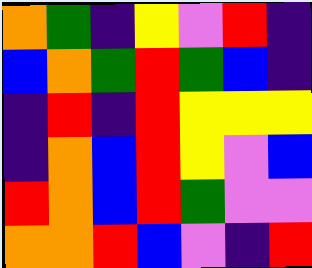[["orange", "green", "indigo", "yellow", "violet", "red", "indigo"], ["blue", "orange", "green", "red", "green", "blue", "indigo"], ["indigo", "red", "indigo", "red", "yellow", "yellow", "yellow"], ["indigo", "orange", "blue", "red", "yellow", "violet", "blue"], ["red", "orange", "blue", "red", "green", "violet", "violet"], ["orange", "orange", "red", "blue", "violet", "indigo", "red"]]